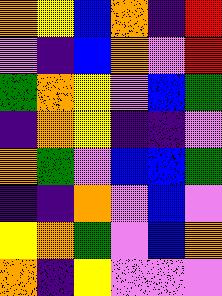[["orange", "yellow", "blue", "orange", "indigo", "red"], ["violet", "indigo", "blue", "orange", "violet", "red"], ["green", "orange", "yellow", "violet", "blue", "green"], ["indigo", "orange", "yellow", "indigo", "indigo", "violet"], ["orange", "green", "violet", "blue", "blue", "green"], ["indigo", "indigo", "orange", "violet", "blue", "violet"], ["yellow", "orange", "green", "violet", "blue", "orange"], ["orange", "indigo", "yellow", "violet", "violet", "violet"]]